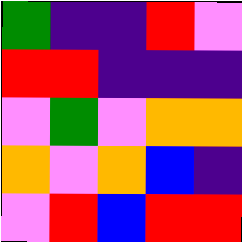[["green", "indigo", "indigo", "red", "violet"], ["red", "red", "indigo", "indigo", "indigo"], ["violet", "green", "violet", "orange", "orange"], ["orange", "violet", "orange", "blue", "indigo"], ["violet", "red", "blue", "red", "red"]]